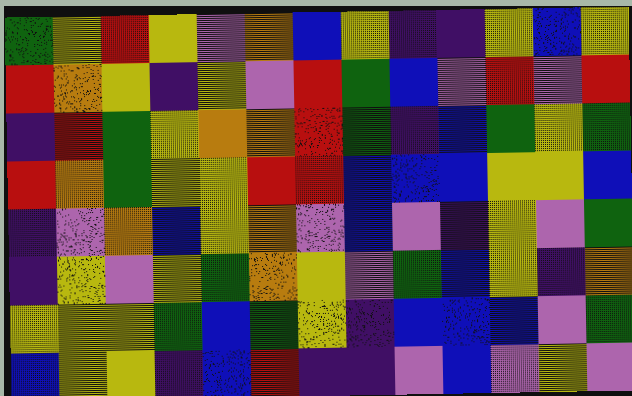[["green", "yellow", "red", "yellow", "violet", "orange", "blue", "yellow", "indigo", "indigo", "yellow", "blue", "yellow"], ["red", "orange", "yellow", "indigo", "yellow", "violet", "red", "green", "blue", "violet", "red", "violet", "red"], ["indigo", "red", "green", "yellow", "orange", "orange", "red", "green", "indigo", "blue", "green", "yellow", "green"], ["red", "orange", "green", "yellow", "yellow", "red", "red", "blue", "blue", "blue", "yellow", "yellow", "blue"], ["indigo", "violet", "orange", "blue", "yellow", "orange", "violet", "blue", "violet", "indigo", "yellow", "violet", "green"], ["indigo", "yellow", "violet", "yellow", "green", "orange", "yellow", "violet", "green", "blue", "yellow", "indigo", "orange"], ["yellow", "yellow", "yellow", "green", "blue", "green", "yellow", "indigo", "blue", "blue", "blue", "violet", "green"], ["blue", "yellow", "yellow", "indigo", "blue", "red", "indigo", "indigo", "violet", "blue", "violet", "yellow", "violet"]]